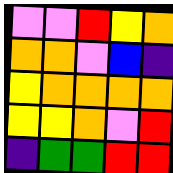[["violet", "violet", "red", "yellow", "orange"], ["orange", "orange", "violet", "blue", "indigo"], ["yellow", "orange", "orange", "orange", "orange"], ["yellow", "yellow", "orange", "violet", "red"], ["indigo", "green", "green", "red", "red"]]